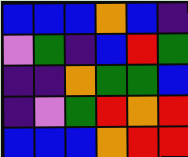[["blue", "blue", "blue", "orange", "blue", "indigo"], ["violet", "green", "indigo", "blue", "red", "green"], ["indigo", "indigo", "orange", "green", "green", "blue"], ["indigo", "violet", "green", "red", "orange", "red"], ["blue", "blue", "blue", "orange", "red", "red"]]